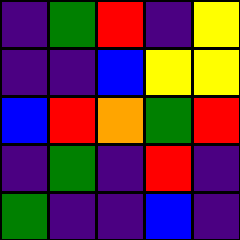[["indigo", "green", "red", "indigo", "yellow"], ["indigo", "indigo", "blue", "yellow", "yellow"], ["blue", "red", "orange", "green", "red"], ["indigo", "green", "indigo", "red", "indigo"], ["green", "indigo", "indigo", "blue", "indigo"]]